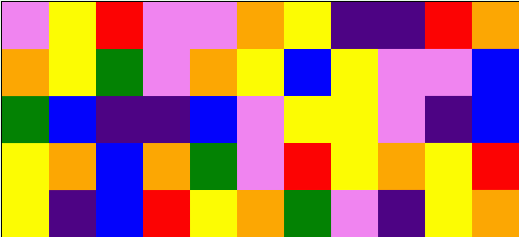[["violet", "yellow", "red", "violet", "violet", "orange", "yellow", "indigo", "indigo", "red", "orange"], ["orange", "yellow", "green", "violet", "orange", "yellow", "blue", "yellow", "violet", "violet", "blue"], ["green", "blue", "indigo", "indigo", "blue", "violet", "yellow", "yellow", "violet", "indigo", "blue"], ["yellow", "orange", "blue", "orange", "green", "violet", "red", "yellow", "orange", "yellow", "red"], ["yellow", "indigo", "blue", "red", "yellow", "orange", "green", "violet", "indigo", "yellow", "orange"]]